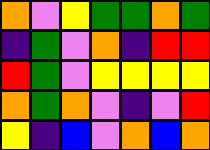[["orange", "violet", "yellow", "green", "green", "orange", "green"], ["indigo", "green", "violet", "orange", "indigo", "red", "red"], ["red", "green", "violet", "yellow", "yellow", "yellow", "yellow"], ["orange", "green", "orange", "violet", "indigo", "violet", "red"], ["yellow", "indigo", "blue", "violet", "orange", "blue", "orange"]]